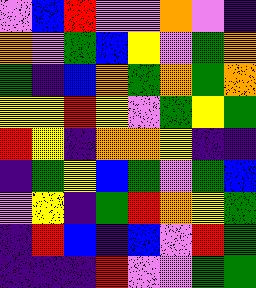[["violet", "blue", "red", "violet", "violet", "orange", "violet", "indigo"], ["orange", "violet", "green", "blue", "yellow", "violet", "green", "orange"], ["green", "indigo", "blue", "orange", "green", "orange", "green", "orange"], ["yellow", "yellow", "red", "yellow", "violet", "green", "yellow", "green"], ["red", "yellow", "indigo", "orange", "orange", "yellow", "indigo", "indigo"], ["indigo", "green", "yellow", "blue", "green", "violet", "green", "blue"], ["violet", "yellow", "indigo", "green", "red", "orange", "yellow", "green"], ["indigo", "red", "blue", "indigo", "blue", "violet", "red", "green"], ["indigo", "indigo", "indigo", "red", "violet", "violet", "green", "green"]]